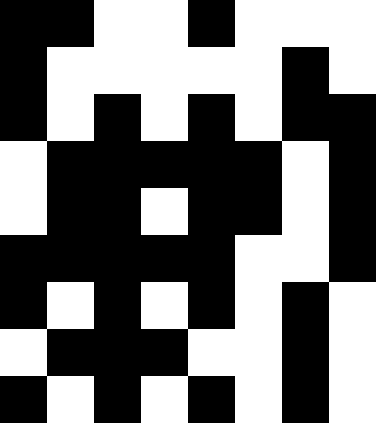[["black", "black", "white", "white", "black", "white", "white", "white"], ["black", "white", "white", "white", "white", "white", "black", "white"], ["black", "white", "black", "white", "black", "white", "black", "black"], ["white", "black", "black", "black", "black", "black", "white", "black"], ["white", "black", "black", "white", "black", "black", "white", "black"], ["black", "black", "black", "black", "black", "white", "white", "black"], ["black", "white", "black", "white", "black", "white", "black", "white"], ["white", "black", "black", "black", "white", "white", "black", "white"], ["black", "white", "black", "white", "black", "white", "black", "white"]]